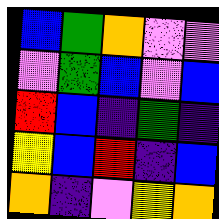[["blue", "green", "orange", "violet", "violet"], ["violet", "green", "blue", "violet", "blue"], ["red", "blue", "indigo", "green", "indigo"], ["yellow", "blue", "red", "indigo", "blue"], ["orange", "indigo", "violet", "yellow", "orange"]]